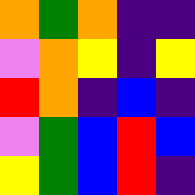[["orange", "green", "orange", "indigo", "indigo"], ["violet", "orange", "yellow", "indigo", "yellow"], ["red", "orange", "indigo", "blue", "indigo"], ["violet", "green", "blue", "red", "blue"], ["yellow", "green", "blue", "red", "indigo"]]